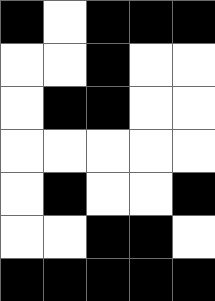[["black", "white", "black", "black", "black"], ["white", "white", "black", "white", "white"], ["white", "black", "black", "white", "white"], ["white", "white", "white", "white", "white"], ["white", "black", "white", "white", "black"], ["white", "white", "black", "black", "white"], ["black", "black", "black", "black", "black"]]